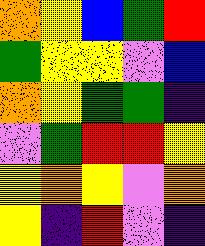[["orange", "yellow", "blue", "green", "red"], ["green", "yellow", "yellow", "violet", "blue"], ["orange", "yellow", "green", "green", "indigo"], ["violet", "green", "red", "red", "yellow"], ["yellow", "orange", "yellow", "violet", "orange"], ["yellow", "indigo", "red", "violet", "indigo"]]